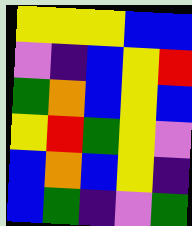[["yellow", "yellow", "yellow", "blue", "blue"], ["violet", "indigo", "blue", "yellow", "red"], ["green", "orange", "blue", "yellow", "blue"], ["yellow", "red", "green", "yellow", "violet"], ["blue", "orange", "blue", "yellow", "indigo"], ["blue", "green", "indigo", "violet", "green"]]